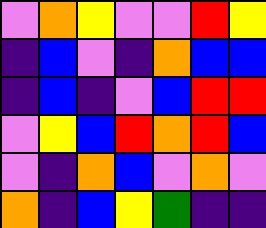[["violet", "orange", "yellow", "violet", "violet", "red", "yellow"], ["indigo", "blue", "violet", "indigo", "orange", "blue", "blue"], ["indigo", "blue", "indigo", "violet", "blue", "red", "red"], ["violet", "yellow", "blue", "red", "orange", "red", "blue"], ["violet", "indigo", "orange", "blue", "violet", "orange", "violet"], ["orange", "indigo", "blue", "yellow", "green", "indigo", "indigo"]]